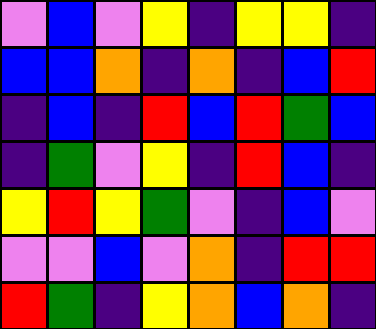[["violet", "blue", "violet", "yellow", "indigo", "yellow", "yellow", "indigo"], ["blue", "blue", "orange", "indigo", "orange", "indigo", "blue", "red"], ["indigo", "blue", "indigo", "red", "blue", "red", "green", "blue"], ["indigo", "green", "violet", "yellow", "indigo", "red", "blue", "indigo"], ["yellow", "red", "yellow", "green", "violet", "indigo", "blue", "violet"], ["violet", "violet", "blue", "violet", "orange", "indigo", "red", "red"], ["red", "green", "indigo", "yellow", "orange", "blue", "orange", "indigo"]]